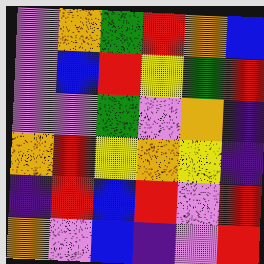[["violet", "orange", "green", "red", "orange", "blue"], ["violet", "blue", "red", "yellow", "green", "red"], ["violet", "violet", "green", "violet", "orange", "indigo"], ["orange", "red", "yellow", "orange", "yellow", "indigo"], ["indigo", "red", "blue", "red", "violet", "red"], ["orange", "violet", "blue", "indigo", "violet", "red"]]